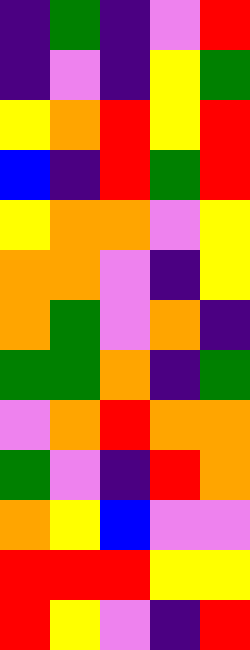[["indigo", "green", "indigo", "violet", "red"], ["indigo", "violet", "indigo", "yellow", "green"], ["yellow", "orange", "red", "yellow", "red"], ["blue", "indigo", "red", "green", "red"], ["yellow", "orange", "orange", "violet", "yellow"], ["orange", "orange", "violet", "indigo", "yellow"], ["orange", "green", "violet", "orange", "indigo"], ["green", "green", "orange", "indigo", "green"], ["violet", "orange", "red", "orange", "orange"], ["green", "violet", "indigo", "red", "orange"], ["orange", "yellow", "blue", "violet", "violet"], ["red", "red", "red", "yellow", "yellow"], ["red", "yellow", "violet", "indigo", "red"]]